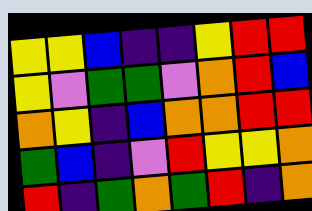[["yellow", "yellow", "blue", "indigo", "indigo", "yellow", "red", "red"], ["yellow", "violet", "green", "green", "violet", "orange", "red", "blue"], ["orange", "yellow", "indigo", "blue", "orange", "orange", "red", "red"], ["green", "blue", "indigo", "violet", "red", "yellow", "yellow", "orange"], ["red", "indigo", "green", "orange", "green", "red", "indigo", "orange"]]